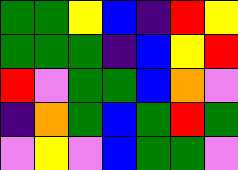[["green", "green", "yellow", "blue", "indigo", "red", "yellow"], ["green", "green", "green", "indigo", "blue", "yellow", "red"], ["red", "violet", "green", "green", "blue", "orange", "violet"], ["indigo", "orange", "green", "blue", "green", "red", "green"], ["violet", "yellow", "violet", "blue", "green", "green", "violet"]]